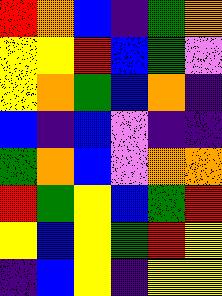[["red", "orange", "blue", "indigo", "green", "orange"], ["yellow", "yellow", "red", "blue", "green", "violet"], ["yellow", "orange", "green", "blue", "orange", "indigo"], ["blue", "indigo", "blue", "violet", "indigo", "indigo"], ["green", "orange", "blue", "violet", "orange", "orange"], ["red", "green", "yellow", "blue", "green", "red"], ["yellow", "blue", "yellow", "green", "red", "yellow"], ["indigo", "blue", "yellow", "indigo", "yellow", "yellow"]]